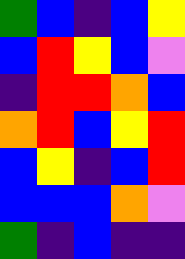[["green", "blue", "indigo", "blue", "yellow"], ["blue", "red", "yellow", "blue", "violet"], ["indigo", "red", "red", "orange", "blue"], ["orange", "red", "blue", "yellow", "red"], ["blue", "yellow", "indigo", "blue", "red"], ["blue", "blue", "blue", "orange", "violet"], ["green", "indigo", "blue", "indigo", "indigo"]]